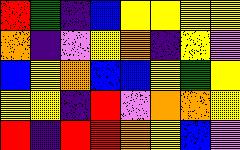[["red", "green", "indigo", "blue", "yellow", "yellow", "yellow", "yellow"], ["orange", "indigo", "violet", "yellow", "orange", "indigo", "yellow", "violet"], ["blue", "yellow", "orange", "blue", "blue", "yellow", "green", "yellow"], ["yellow", "yellow", "indigo", "red", "violet", "orange", "orange", "yellow"], ["red", "indigo", "red", "red", "orange", "yellow", "blue", "violet"]]